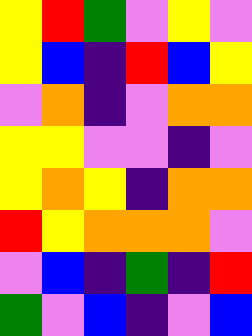[["yellow", "red", "green", "violet", "yellow", "violet"], ["yellow", "blue", "indigo", "red", "blue", "yellow"], ["violet", "orange", "indigo", "violet", "orange", "orange"], ["yellow", "yellow", "violet", "violet", "indigo", "violet"], ["yellow", "orange", "yellow", "indigo", "orange", "orange"], ["red", "yellow", "orange", "orange", "orange", "violet"], ["violet", "blue", "indigo", "green", "indigo", "red"], ["green", "violet", "blue", "indigo", "violet", "blue"]]